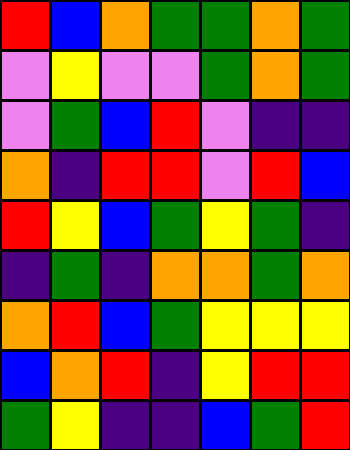[["red", "blue", "orange", "green", "green", "orange", "green"], ["violet", "yellow", "violet", "violet", "green", "orange", "green"], ["violet", "green", "blue", "red", "violet", "indigo", "indigo"], ["orange", "indigo", "red", "red", "violet", "red", "blue"], ["red", "yellow", "blue", "green", "yellow", "green", "indigo"], ["indigo", "green", "indigo", "orange", "orange", "green", "orange"], ["orange", "red", "blue", "green", "yellow", "yellow", "yellow"], ["blue", "orange", "red", "indigo", "yellow", "red", "red"], ["green", "yellow", "indigo", "indigo", "blue", "green", "red"]]